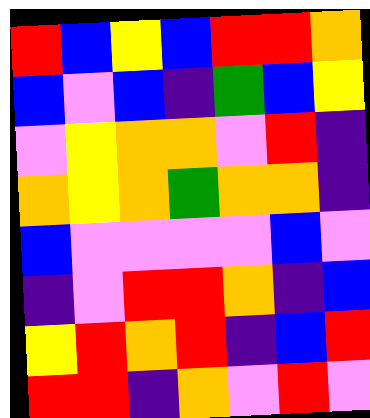[["red", "blue", "yellow", "blue", "red", "red", "orange"], ["blue", "violet", "blue", "indigo", "green", "blue", "yellow"], ["violet", "yellow", "orange", "orange", "violet", "red", "indigo"], ["orange", "yellow", "orange", "green", "orange", "orange", "indigo"], ["blue", "violet", "violet", "violet", "violet", "blue", "violet"], ["indigo", "violet", "red", "red", "orange", "indigo", "blue"], ["yellow", "red", "orange", "red", "indigo", "blue", "red"], ["red", "red", "indigo", "orange", "violet", "red", "violet"]]